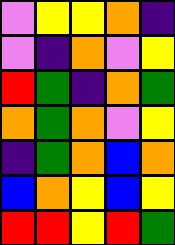[["violet", "yellow", "yellow", "orange", "indigo"], ["violet", "indigo", "orange", "violet", "yellow"], ["red", "green", "indigo", "orange", "green"], ["orange", "green", "orange", "violet", "yellow"], ["indigo", "green", "orange", "blue", "orange"], ["blue", "orange", "yellow", "blue", "yellow"], ["red", "red", "yellow", "red", "green"]]